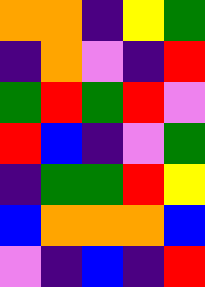[["orange", "orange", "indigo", "yellow", "green"], ["indigo", "orange", "violet", "indigo", "red"], ["green", "red", "green", "red", "violet"], ["red", "blue", "indigo", "violet", "green"], ["indigo", "green", "green", "red", "yellow"], ["blue", "orange", "orange", "orange", "blue"], ["violet", "indigo", "blue", "indigo", "red"]]